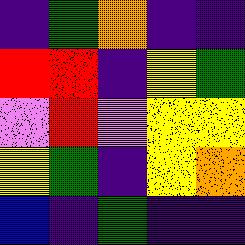[["indigo", "green", "orange", "indigo", "indigo"], ["red", "red", "indigo", "yellow", "green"], ["violet", "red", "violet", "yellow", "yellow"], ["yellow", "green", "indigo", "yellow", "orange"], ["blue", "indigo", "green", "indigo", "indigo"]]